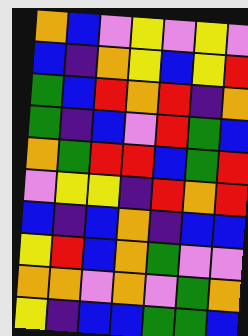[["orange", "blue", "violet", "yellow", "violet", "yellow", "violet"], ["blue", "indigo", "orange", "yellow", "blue", "yellow", "red"], ["green", "blue", "red", "orange", "red", "indigo", "orange"], ["green", "indigo", "blue", "violet", "red", "green", "blue"], ["orange", "green", "red", "red", "blue", "green", "red"], ["violet", "yellow", "yellow", "indigo", "red", "orange", "red"], ["blue", "indigo", "blue", "orange", "indigo", "blue", "blue"], ["yellow", "red", "blue", "orange", "green", "violet", "violet"], ["orange", "orange", "violet", "orange", "violet", "green", "orange"], ["yellow", "indigo", "blue", "blue", "green", "green", "blue"]]